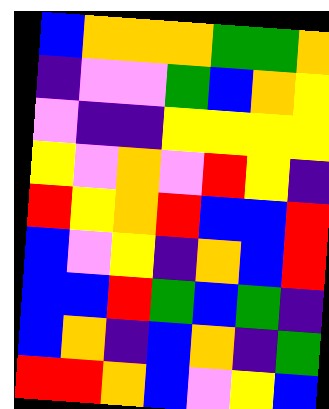[["blue", "orange", "orange", "orange", "green", "green", "orange"], ["indigo", "violet", "violet", "green", "blue", "orange", "yellow"], ["violet", "indigo", "indigo", "yellow", "yellow", "yellow", "yellow"], ["yellow", "violet", "orange", "violet", "red", "yellow", "indigo"], ["red", "yellow", "orange", "red", "blue", "blue", "red"], ["blue", "violet", "yellow", "indigo", "orange", "blue", "red"], ["blue", "blue", "red", "green", "blue", "green", "indigo"], ["blue", "orange", "indigo", "blue", "orange", "indigo", "green"], ["red", "red", "orange", "blue", "violet", "yellow", "blue"]]